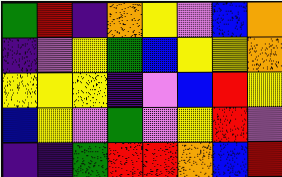[["green", "red", "indigo", "orange", "yellow", "violet", "blue", "orange"], ["indigo", "violet", "yellow", "green", "blue", "yellow", "yellow", "orange"], ["yellow", "yellow", "yellow", "indigo", "violet", "blue", "red", "yellow"], ["blue", "yellow", "violet", "green", "violet", "yellow", "red", "violet"], ["indigo", "indigo", "green", "red", "red", "orange", "blue", "red"]]